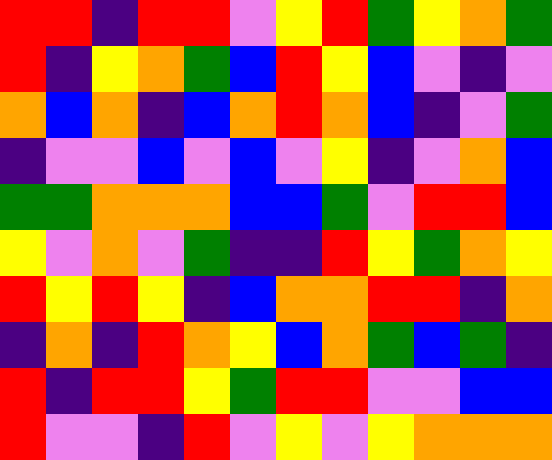[["red", "red", "indigo", "red", "red", "violet", "yellow", "red", "green", "yellow", "orange", "green"], ["red", "indigo", "yellow", "orange", "green", "blue", "red", "yellow", "blue", "violet", "indigo", "violet"], ["orange", "blue", "orange", "indigo", "blue", "orange", "red", "orange", "blue", "indigo", "violet", "green"], ["indigo", "violet", "violet", "blue", "violet", "blue", "violet", "yellow", "indigo", "violet", "orange", "blue"], ["green", "green", "orange", "orange", "orange", "blue", "blue", "green", "violet", "red", "red", "blue"], ["yellow", "violet", "orange", "violet", "green", "indigo", "indigo", "red", "yellow", "green", "orange", "yellow"], ["red", "yellow", "red", "yellow", "indigo", "blue", "orange", "orange", "red", "red", "indigo", "orange"], ["indigo", "orange", "indigo", "red", "orange", "yellow", "blue", "orange", "green", "blue", "green", "indigo"], ["red", "indigo", "red", "red", "yellow", "green", "red", "red", "violet", "violet", "blue", "blue"], ["red", "violet", "violet", "indigo", "red", "violet", "yellow", "violet", "yellow", "orange", "orange", "orange"]]